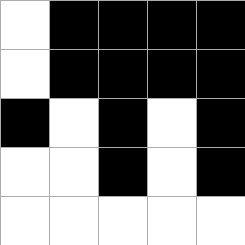[["white", "black", "black", "black", "black"], ["white", "black", "black", "black", "black"], ["black", "white", "black", "white", "black"], ["white", "white", "black", "white", "black"], ["white", "white", "white", "white", "white"]]